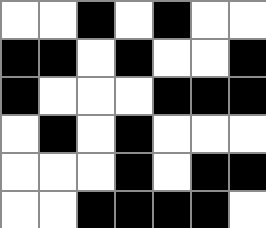[["white", "white", "black", "white", "black", "white", "white"], ["black", "black", "white", "black", "white", "white", "black"], ["black", "white", "white", "white", "black", "black", "black"], ["white", "black", "white", "black", "white", "white", "white"], ["white", "white", "white", "black", "white", "black", "black"], ["white", "white", "black", "black", "black", "black", "white"]]